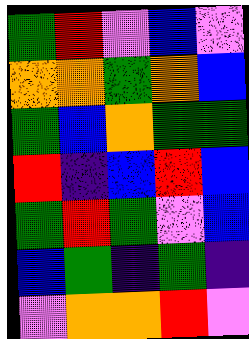[["green", "red", "violet", "blue", "violet"], ["orange", "orange", "green", "orange", "blue"], ["green", "blue", "orange", "green", "green"], ["red", "indigo", "blue", "red", "blue"], ["green", "red", "green", "violet", "blue"], ["blue", "green", "indigo", "green", "indigo"], ["violet", "orange", "orange", "red", "violet"]]